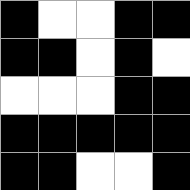[["black", "white", "white", "black", "black"], ["black", "black", "white", "black", "white"], ["white", "white", "white", "black", "black"], ["black", "black", "black", "black", "black"], ["black", "black", "white", "white", "black"]]